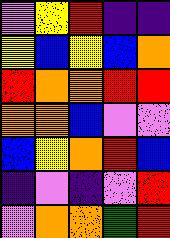[["violet", "yellow", "red", "indigo", "indigo"], ["yellow", "blue", "yellow", "blue", "orange"], ["red", "orange", "orange", "red", "red"], ["orange", "orange", "blue", "violet", "violet"], ["blue", "yellow", "orange", "red", "blue"], ["indigo", "violet", "indigo", "violet", "red"], ["violet", "orange", "orange", "green", "red"]]